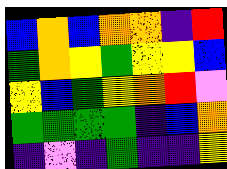[["blue", "orange", "blue", "orange", "orange", "indigo", "red"], ["green", "orange", "yellow", "green", "yellow", "yellow", "blue"], ["yellow", "blue", "green", "yellow", "orange", "red", "violet"], ["green", "green", "green", "green", "indigo", "blue", "orange"], ["indigo", "violet", "indigo", "green", "indigo", "indigo", "yellow"]]